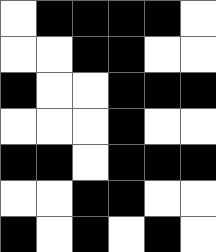[["white", "black", "black", "black", "black", "white"], ["white", "white", "black", "black", "white", "white"], ["black", "white", "white", "black", "black", "black"], ["white", "white", "white", "black", "white", "white"], ["black", "black", "white", "black", "black", "black"], ["white", "white", "black", "black", "white", "white"], ["black", "white", "black", "white", "black", "white"]]